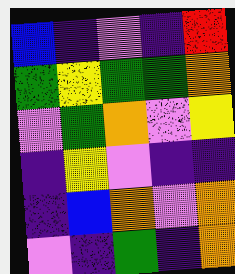[["blue", "indigo", "violet", "indigo", "red"], ["green", "yellow", "green", "green", "orange"], ["violet", "green", "orange", "violet", "yellow"], ["indigo", "yellow", "violet", "indigo", "indigo"], ["indigo", "blue", "orange", "violet", "orange"], ["violet", "indigo", "green", "indigo", "orange"]]